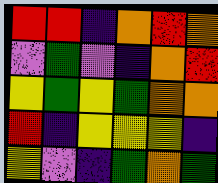[["red", "red", "indigo", "orange", "red", "orange"], ["violet", "green", "violet", "indigo", "orange", "red"], ["yellow", "green", "yellow", "green", "orange", "orange"], ["red", "indigo", "yellow", "yellow", "yellow", "indigo"], ["yellow", "violet", "indigo", "green", "orange", "green"]]